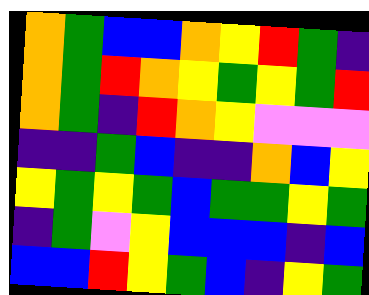[["orange", "green", "blue", "blue", "orange", "yellow", "red", "green", "indigo"], ["orange", "green", "red", "orange", "yellow", "green", "yellow", "green", "red"], ["orange", "green", "indigo", "red", "orange", "yellow", "violet", "violet", "violet"], ["indigo", "indigo", "green", "blue", "indigo", "indigo", "orange", "blue", "yellow"], ["yellow", "green", "yellow", "green", "blue", "green", "green", "yellow", "green"], ["indigo", "green", "violet", "yellow", "blue", "blue", "blue", "indigo", "blue"], ["blue", "blue", "red", "yellow", "green", "blue", "indigo", "yellow", "green"]]